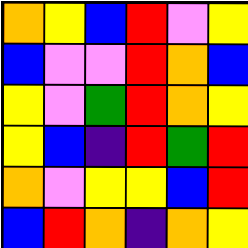[["orange", "yellow", "blue", "red", "violet", "yellow"], ["blue", "violet", "violet", "red", "orange", "blue"], ["yellow", "violet", "green", "red", "orange", "yellow"], ["yellow", "blue", "indigo", "red", "green", "red"], ["orange", "violet", "yellow", "yellow", "blue", "red"], ["blue", "red", "orange", "indigo", "orange", "yellow"]]